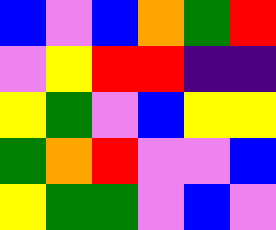[["blue", "violet", "blue", "orange", "green", "red"], ["violet", "yellow", "red", "red", "indigo", "indigo"], ["yellow", "green", "violet", "blue", "yellow", "yellow"], ["green", "orange", "red", "violet", "violet", "blue"], ["yellow", "green", "green", "violet", "blue", "violet"]]